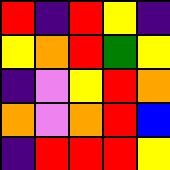[["red", "indigo", "red", "yellow", "indigo"], ["yellow", "orange", "red", "green", "yellow"], ["indigo", "violet", "yellow", "red", "orange"], ["orange", "violet", "orange", "red", "blue"], ["indigo", "red", "red", "red", "yellow"]]